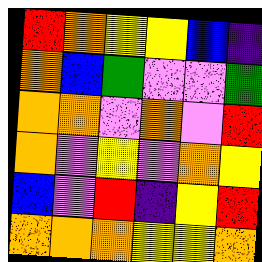[["red", "orange", "yellow", "yellow", "blue", "indigo"], ["orange", "blue", "green", "violet", "violet", "green"], ["orange", "orange", "violet", "orange", "violet", "red"], ["orange", "violet", "yellow", "violet", "orange", "yellow"], ["blue", "violet", "red", "indigo", "yellow", "red"], ["orange", "orange", "orange", "yellow", "yellow", "orange"]]